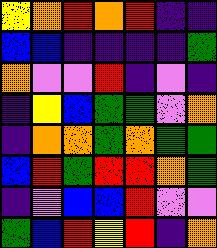[["yellow", "orange", "red", "orange", "red", "indigo", "indigo"], ["blue", "blue", "indigo", "indigo", "indigo", "indigo", "green"], ["orange", "violet", "violet", "red", "indigo", "violet", "indigo"], ["indigo", "yellow", "blue", "green", "green", "violet", "orange"], ["indigo", "orange", "orange", "green", "orange", "green", "green"], ["blue", "red", "green", "red", "red", "orange", "green"], ["indigo", "violet", "blue", "blue", "red", "violet", "violet"], ["green", "blue", "red", "yellow", "red", "indigo", "orange"]]